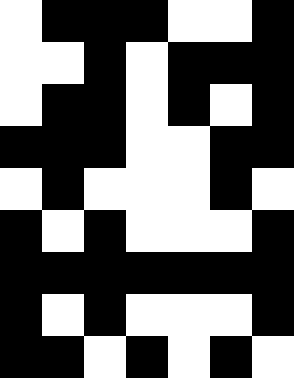[["white", "black", "black", "black", "white", "white", "black"], ["white", "white", "black", "white", "black", "black", "black"], ["white", "black", "black", "white", "black", "white", "black"], ["black", "black", "black", "white", "white", "black", "black"], ["white", "black", "white", "white", "white", "black", "white"], ["black", "white", "black", "white", "white", "white", "black"], ["black", "black", "black", "black", "black", "black", "black"], ["black", "white", "black", "white", "white", "white", "black"], ["black", "black", "white", "black", "white", "black", "white"]]